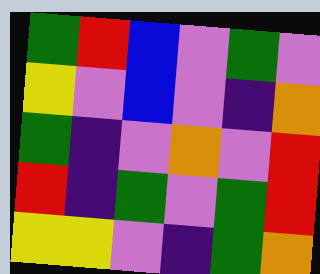[["green", "red", "blue", "violet", "green", "violet"], ["yellow", "violet", "blue", "violet", "indigo", "orange"], ["green", "indigo", "violet", "orange", "violet", "red"], ["red", "indigo", "green", "violet", "green", "red"], ["yellow", "yellow", "violet", "indigo", "green", "orange"]]